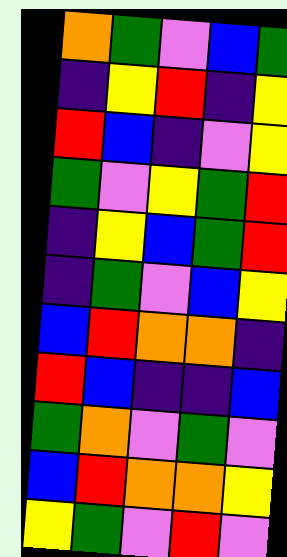[["orange", "green", "violet", "blue", "green"], ["indigo", "yellow", "red", "indigo", "yellow"], ["red", "blue", "indigo", "violet", "yellow"], ["green", "violet", "yellow", "green", "red"], ["indigo", "yellow", "blue", "green", "red"], ["indigo", "green", "violet", "blue", "yellow"], ["blue", "red", "orange", "orange", "indigo"], ["red", "blue", "indigo", "indigo", "blue"], ["green", "orange", "violet", "green", "violet"], ["blue", "red", "orange", "orange", "yellow"], ["yellow", "green", "violet", "red", "violet"]]